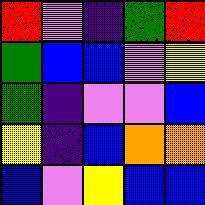[["red", "violet", "indigo", "green", "red"], ["green", "blue", "blue", "violet", "yellow"], ["green", "indigo", "violet", "violet", "blue"], ["yellow", "indigo", "blue", "orange", "orange"], ["blue", "violet", "yellow", "blue", "blue"]]